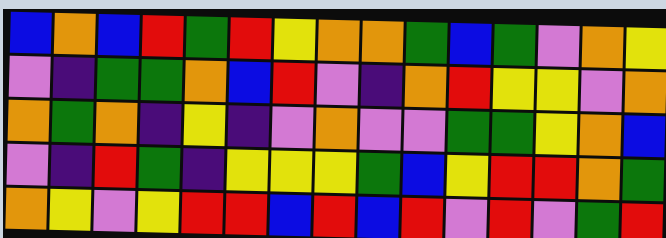[["blue", "orange", "blue", "red", "green", "red", "yellow", "orange", "orange", "green", "blue", "green", "violet", "orange", "yellow"], ["violet", "indigo", "green", "green", "orange", "blue", "red", "violet", "indigo", "orange", "red", "yellow", "yellow", "violet", "orange"], ["orange", "green", "orange", "indigo", "yellow", "indigo", "violet", "orange", "violet", "violet", "green", "green", "yellow", "orange", "blue"], ["violet", "indigo", "red", "green", "indigo", "yellow", "yellow", "yellow", "green", "blue", "yellow", "red", "red", "orange", "green"], ["orange", "yellow", "violet", "yellow", "red", "red", "blue", "red", "blue", "red", "violet", "red", "violet", "green", "red"]]